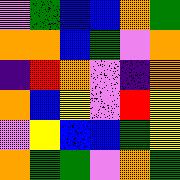[["violet", "green", "blue", "blue", "orange", "green"], ["orange", "orange", "blue", "green", "violet", "orange"], ["indigo", "red", "orange", "violet", "indigo", "orange"], ["orange", "blue", "yellow", "violet", "red", "yellow"], ["violet", "yellow", "blue", "blue", "green", "yellow"], ["orange", "green", "green", "violet", "orange", "green"]]